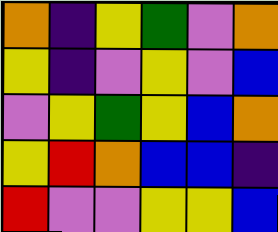[["orange", "indigo", "yellow", "green", "violet", "orange"], ["yellow", "indigo", "violet", "yellow", "violet", "blue"], ["violet", "yellow", "green", "yellow", "blue", "orange"], ["yellow", "red", "orange", "blue", "blue", "indigo"], ["red", "violet", "violet", "yellow", "yellow", "blue"]]